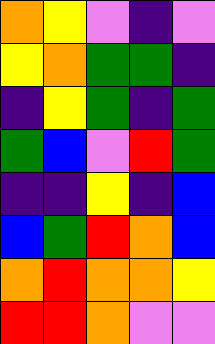[["orange", "yellow", "violet", "indigo", "violet"], ["yellow", "orange", "green", "green", "indigo"], ["indigo", "yellow", "green", "indigo", "green"], ["green", "blue", "violet", "red", "green"], ["indigo", "indigo", "yellow", "indigo", "blue"], ["blue", "green", "red", "orange", "blue"], ["orange", "red", "orange", "orange", "yellow"], ["red", "red", "orange", "violet", "violet"]]